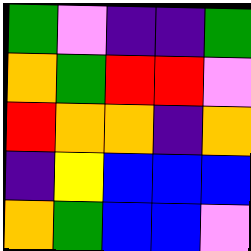[["green", "violet", "indigo", "indigo", "green"], ["orange", "green", "red", "red", "violet"], ["red", "orange", "orange", "indigo", "orange"], ["indigo", "yellow", "blue", "blue", "blue"], ["orange", "green", "blue", "blue", "violet"]]